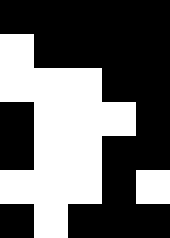[["black", "black", "black", "black", "black"], ["white", "black", "black", "black", "black"], ["white", "white", "white", "black", "black"], ["black", "white", "white", "white", "black"], ["black", "white", "white", "black", "black"], ["white", "white", "white", "black", "white"], ["black", "white", "black", "black", "black"]]